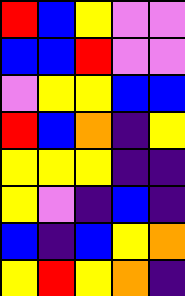[["red", "blue", "yellow", "violet", "violet"], ["blue", "blue", "red", "violet", "violet"], ["violet", "yellow", "yellow", "blue", "blue"], ["red", "blue", "orange", "indigo", "yellow"], ["yellow", "yellow", "yellow", "indigo", "indigo"], ["yellow", "violet", "indigo", "blue", "indigo"], ["blue", "indigo", "blue", "yellow", "orange"], ["yellow", "red", "yellow", "orange", "indigo"]]